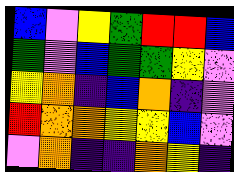[["blue", "violet", "yellow", "green", "red", "red", "blue"], ["green", "violet", "blue", "green", "green", "yellow", "violet"], ["yellow", "orange", "indigo", "blue", "orange", "indigo", "violet"], ["red", "orange", "orange", "yellow", "yellow", "blue", "violet"], ["violet", "orange", "indigo", "indigo", "orange", "yellow", "indigo"]]